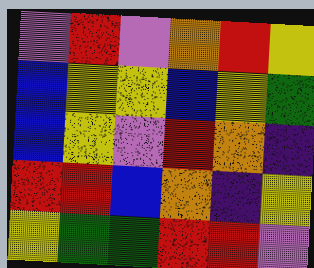[["violet", "red", "violet", "orange", "red", "yellow"], ["blue", "yellow", "yellow", "blue", "yellow", "green"], ["blue", "yellow", "violet", "red", "orange", "indigo"], ["red", "red", "blue", "orange", "indigo", "yellow"], ["yellow", "green", "green", "red", "red", "violet"]]